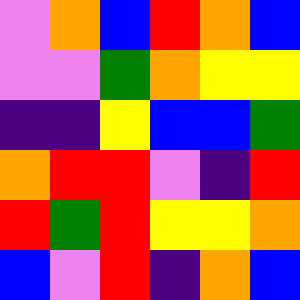[["violet", "orange", "blue", "red", "orange", "blue"], ["violet", "violet", "green", "orange", "yellow", "yellow"], ["indigo", "indigo", "yellow", "blue", "blue", "green"], ["orange", "red", "red", "violet", "indigo", "red"], ["red", "green", "red", "yellow", "yellow", "orange"], ["blue", "violet", "red", "indigo", "orange", "blue"]]